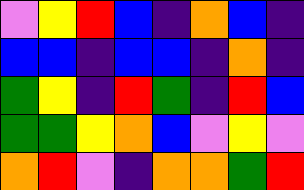[["violet", "yellow", "red", "blue", "indigo", "orange", "blue", "indigo"], ["blue", "blue", "indigo", "blue", "blue", "indigo", "orange", "indigo"], ["green", "yellow", "indigo", "red", "green", "indigo", "red", "blue"], ["green", "green", "yellow", "orange", "blue", "violet", "yellow", "violet"], ["orange", "red", "violet", "indigo", "orange", "orange", "green", "red"]]